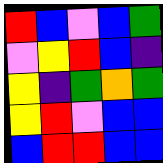[["red", "blue", "violet", "blue", "green"], ["violet", "yellow", "red", "blue", "indigo"], ["yellow", "indigo", "green", "orange", "green"], ["yellow", "red", "violet", "blue", "blue"], ["blue", "red", "red", "blue", "blue"]]